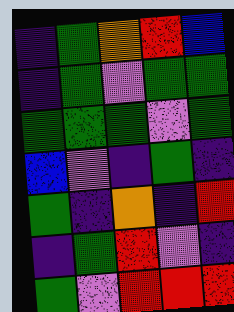[["indigo", "green", "orange", "red", "blue"], ["indigo", "green", "violet", "green", "green"], ["green", "green", "green", "violet", "green"], ["blue", "violet", "indigo", "green", "indigo"], ["green", "indigo", "orange", "indigo", "red"], ["indigo", "green", "red", "violet", "indigo"], ["green", "violet", "red", "red", "red"]]